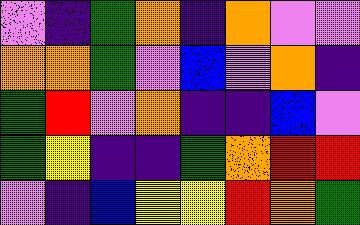[["violet", "indigo", "green", "orange", "indigo", "orange", "violet", "violet"], ["orange", "orange", "green", "violet", "blue", "violet", "orange", "indigo"], ["green", "red", "violet", "orange", "indigo", "indigo", "blue", "violet"], ["green", "yellow", "indigo", "indigo", "green", "orange", "red", "red"], ["violet", "indigo", "blue", "yellow", "yellow", "red", "orange", "green"]]